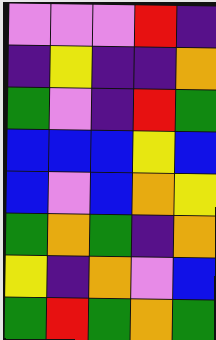[["violet", "violet", "violet", "red", "indigo"], ["indigo", "yellow", "indigo", "indigo", "orange"], ["green", "violet", "indigo", "red", "green"], ["blue", "blue", "blue", "yellow", "blue"], ["blue", "violet", "blue", "orange", "yellow"], ["green", "orange", "green", "indigo", "orange"], ["yellow", "indigo", "orange", "violet", "blue"], ["green", "red", "green", "orange", "green"]]